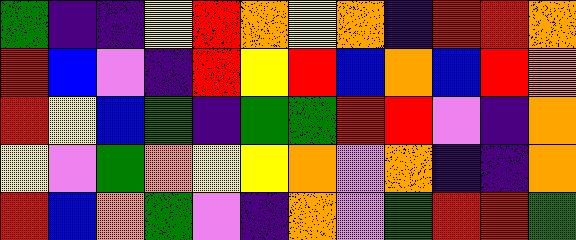[["green", "indigo", "indigo", "yellow", "red", "orange", "yellow", "orange", "indigo", "red", "red", "orange"], ["red", "blue", "violet", "indigo", "red", "yellow", "red", "blue", "orange", "blue", "red", "orange"], ["red", "yellow", "blue", "green", "indigo", "green", "green", "red", "red", "violet", "indigo", "orange"], ["yellow", "violet", "green", "orange", "yellow", "yellow", "orange", "violet", "orange", "indigo", "indigo", "orange"], ["red", "blue", "orange", "green", "violet", "indigo", "orange", "violet", "green", "red", "red", "green"]]